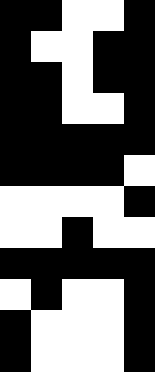[["black", "black", "white", "white", "black"], ["black", "white", "white", "black", "black"], ["black", "black", "white", "black", "black"], ["black", "black", "white", "white", "black"], ["black", "black", "black", "black", "black"], ["black", "black", "black", "black", "white"], ["white", "white", "white", "white", "black"], ["white", "white", "black", "white", "white"], ["black", "black", "black", "black", "black"], ["white", "black", "white", "white", "black"], ["black", "white", "white", "white", "black"], ["black", "white", "white", "white", "black"]]